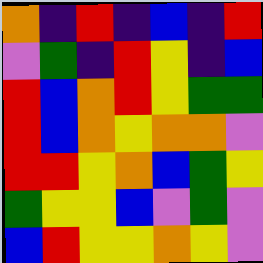[["orange", "indigo", "red", "indigo", "blue", "indigo", "red"], ["violet", "green", "indigo", "red", "yellow", "indigo", "blue"], ["red", "blue", "orange", "red", "yellow", "green", "green"], ["red", "blue", "orange", "yellow", "orange", "orange", "violet"], ["red", "red", "yellow", "orange", "blue", "green", "yellow"], ["green", "yellow", "yellow", "blue", "violet", "green", "violet"], ["blue", "red", "yellow", "yellow", "orange", "yellow", "violet"]]